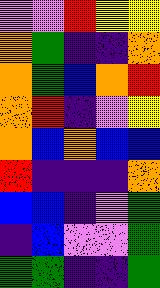[["violet", "violet", "red", "yellow", "yellow"], ["orange", "green", "indigo", "indigo", "orange"], ["orange", "green", "blue", "orange", "red"], ["orange", "red", "indigo", "violet", "yellow"], ["orange", "blue", "orange", "blue", "blue"], ["red", "indigo", "indigo", "indigo", "orange"], ["blue", "blue", "indigo", "violet", "green"], ["indigo", "blue", "violet", "violet", "green"], ["green", "green", "indigo", "indigo", "green"]]